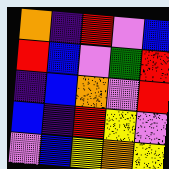[["orange", "indigo", "red", "violet", "blue"], ["red", "blue", "violet", "green", "red"], ["indigo", "blue", "orange", "violet", "red"], ["blue", "indigo", "red", "yellow", "violet"], ["violet", "blue", "yellow", "orange", "yellow"]]